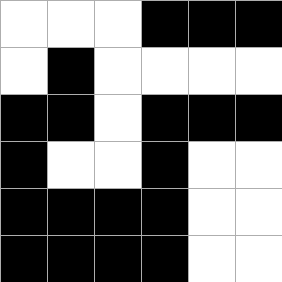[["white", "white", "white", "black", "black", "black"], ["white", "black", "white", "white", "white", "white"], ["black", "black", "white", "black", "black", "black"], ["black", "white", "white", "black", "white", "white"], ["black", "black", "black", "black", "white", "white"], ["black", "black", "black", "black", "white", "white"]]